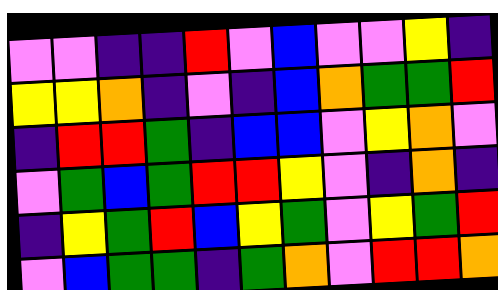[["violet", "violet", "indigo", "indigo", "red", "violet", "blue", "violet", "violet", "yellow", "indigo"], ["yellow", "yellow", "orange", "indigo", "violet", "indigo", "blue", "orange", "green", "green", "red"], ["indigo", "red", "red", "green", "indigo", "blue", "blue", "violet", "yellow", "orange", "violet"], ["violet", "green", "blue", "green", "red", "red", "yellow", "violet", "indigo", "orange", "indigo"], ["indigo", "yellow", "green", "red", "blue", "yellow", "green", "violet", "yellow", "green", "red"], ["violet", "blue", "green", "green", "indigo", "green", "orange", "violet", "red", "red", "orange"]]